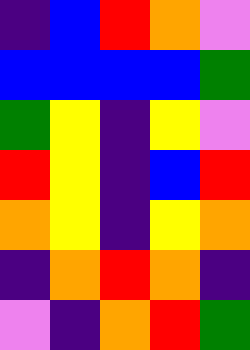[["indigo", "blue", "red", "orange", "violet"], ["blue", "blue", "blue", "blue", "green"], ["green", "yellow", "indigo", "yellow", "violet"], ["red", "yellow", "indigo", "blue", "red"], ["orange", "yellow", "indigo", "yellow", "orange"], ["indigo", "orange", "red", "orange", "indigo"], ["violet", "indigo", "orange", "red", "green"]]